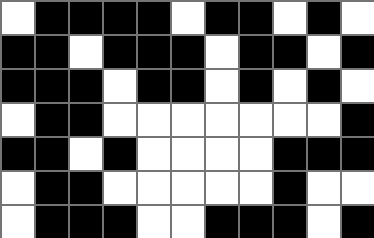[["white", "black", "black", "black", "black", "white", "black", "black", "white", "black", "white"], ["black", "black", "white", "black", "black", "black", "white", "black", "black", "white", "black"], ["black", "black", "black", "white", "black", "black", "white", "black", "white", "black", "white"], ["white", "black", "black", "white", "white", "white", "white", "white", "white", "white", "black"], ["black", "black", "white", "black", "white", "white", "white", "white", "black", "black", "black"], ["white", "black", "black", "white", "white", "white", "white", "white", "black", "white", "white"], ["white", "black", "black", "black", "white", "white", "black", "black", "black", "white", "black"]]